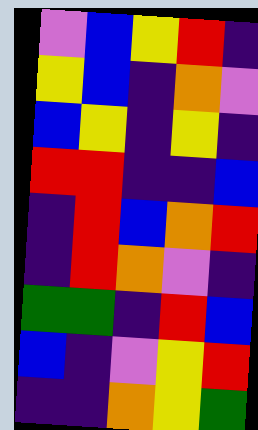[["violet", "blue", "yellow", "red", "indigo"], ["yellow", "blue", "indigo", "orange", "violet"], ["blue", "yellow", "indigo", "yellow", "indigo"], ["red", "red", "indigo", "indigo", "blue"], ["indigo", "red", "blue", "orange", "red"], ["indigo", "red", "orange", "violet", "indigo"], ["green", "green", "indigo", "red", "blue"], ["blue", "indigo", "violet", "yellow", "red"], ["indigo", "indigo", "orange", "yellow", "green"]]